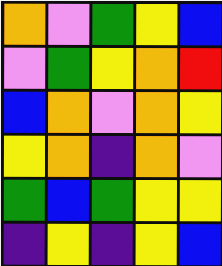[["orange", "violet", "green", "yellow", "blue"], ["violet", "green", "yellow", "orange", "red"], ["blue", "orange", "violet", "orange", "yellow"], ["yellow", "orange", "indigo", "orange", "violet"], ["green", "blue", "green", "yellow", "yellow"], ["indigo", "yellow", "indigo", "yellow", "blue"]]